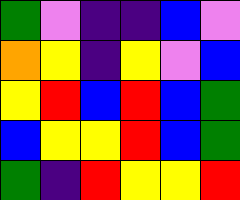[["green", "violet", "indigo", "indigo", "blue", "violet"], ["orange", "yellow", "indigo", "yellow", "violet", "blue"], ["yellow", "red", "blue", "red", "blue", "green"], ["blue", "yellow", "yellow", "red", "blue", "green"], ["green", "indigo", "red", "yellow", "yellow", "red"]]